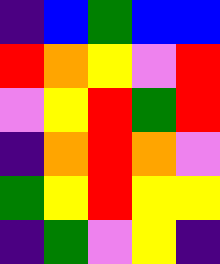[["indigo", "blue", "green", "blue", "blue"], ["red", "orange", "yellow", "violet", "red"], ["violet", "yellow", "red", "green", "red"], ["indigo", "orange", "red", "orange", "violet"], ["green", "yellow", "red", "yellow", "yellow"], ["indigo", "green", "violet", "yellow", "indigo"]]